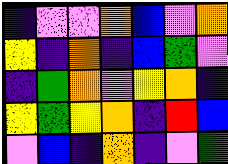[["indigo", "violet", "violet", "orange", "blue", "violet", "orange"], ["yellow", "indigo", "orange", "indigo", "blue", "green", "violet"], ["indigo", "green", "orange", "violet", "yellow", "orange", "indigo"], ["yellow", "green", "yellow", "orange", "indigo", "red", "blue"], ["violet", "blue", "indigo", "orange", "indigo", "violet", "green"]]